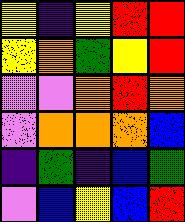[["yellow", "indigo", "yellow", "red", "red"], ["yellow", "orange", "green", "yellow", "red"], ["violet", "violet", "orange", "red", "orange"], ["violet", "orange", "orange", "orange", "blue"], ["indigo", "green", "indigo", "blue", "green"], ["violet", "blue", "yellow", "blue", "red"]]